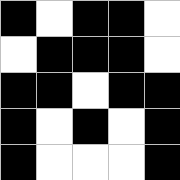[["black", "white", "black", "black", "white"], ["white", "black", "black", "black", "white"], ["black", "black", "white", "black", "black"], ["black", "white", "black", "white", "black"], ["black", "white", "white", "white", "black"]]